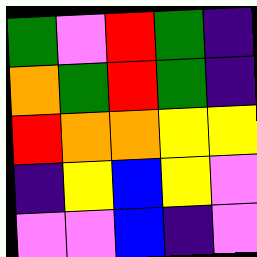[["green", "violet", "red", "green", "indigo"], ["orange", "green", "red", "green", "indigo"], ["red", "orange", "orange", "yellow", "yellow"], ["indigo", "yellow", "blue", "yellow", "violet"], ["violet", "violet", "blue", "indigo", "violet"]]